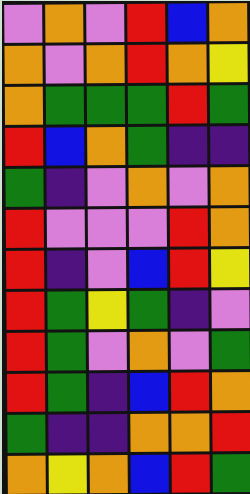[["violet", "orange", "violet", "red", "blue", "orange"], ["orange", "violet", "orange", "red", "orange", "yellow"], ["orange", "green", "green", "green", "red", "green"], ["red", "blue", "orange", "green", "indigo", "indigo"], ["green", "indigo", "violet", "orange", "violet", "orange"], ["red", "violet", "violet", "violet", "red", "orange"], ["red", "indigo", "violet", "blue", "red", "yellow"], ["red", "green", "yellow", "green", "indigo", "violet"], ["red", "green", "violet", "orange", "violet", "green"], ["red", "green", "indigo", "blue", "red", "orange"], ["green", "indigo", "indigo", "orange", "orange", "red"], ["orange", "yellow", "orange", "blue", "red", "green"]]